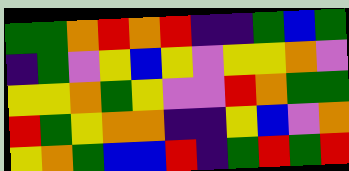[["green", "green", "orange", "red", "orange", "red", "indigo", "indigo", "green", "blue", "green"], ["indigo", "green", "violet", "yellow", "blue", "yellow", "violet", "yellow", "yellow", "orange", "violet"], ["yellow", "yellow", "orange", "green", "yellow", "violet", "violet", "red", "orange", "green", "green"], ["red", "green", "yellow", "orange", "orange", "indigo", "indigo", "yellow", "blue", "violet", "orange"], ["yellow", "orange", "green", "blue", "blue", "red", "indigo", "green", "red", "green", "red"]]